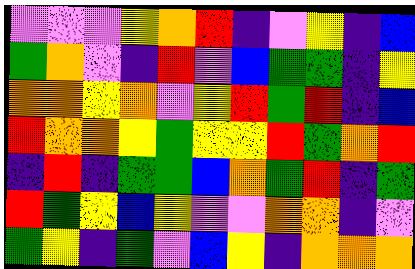[["violet", "violet", "violet", "yellow", "orange", "red", "indigo", "violet", "yellow", "indigo", "blue"], ["green", "orange", "violet", "indigo", "red", "violet", "blue", "green", "green", "indigo", "yellow"], ["orange", "orange", "yellow", "orange", "violet", "yellow", "red", "green", "red", "indigo", "blue"], ["red", "orange", "orange", "yellow", "green", "yellow", "yellow", "red", "green", "orange", "red"], ["indigo", "red", "indigo", "green", "green", "blue", "orange", "green", "red", "indigo", "green"], ["red", "green", "yellow", "blue", "yellow", "violet", "violet", "orange", "orange", "indigo", "violet"], ["green", "yellow", "indigo", "green", "violet", "blue", "yellow", "indigo", "orange", "orange", "orange"]]